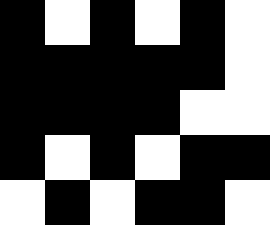[["black", "white", "black", "white", "black", "white"], ["black", "black", "black", "black", "black", "white"], ["black", "black", "black", "black", "white", "white"], ["black", "white", "black", "white", "black", "black"], ["white", "black", "white", "black", "black", "white"]]